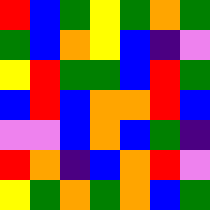[["red", "blue", "green", "yellow", "green", "orange", "green"], ["green", "blue", "orange", "yellow", "blue", "indigo", "violet"], ["yellow", "red", "green", "green", "blue", "red", "green"], ["blue", "red", "blue", "orange", "orange", "red", "blue"], ["violet", "violet", "blue", "orange", "blue", "green", "indigo"], ["red", "orange", "indigo", "blue", "orange", "red", "violet"], ["yellow", "green", "orange", "green", "orange", "blue", "green"]]